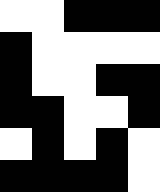[["white", "white", "black", "black", "black"], ["black", "white", "white", "white", "white"], ["black", "white", "white", "black", "black"], ["black", "black", "white", "white", "black"], ["white", "black", "white", "black", "white"], ["black", "black", "black", "black", "white"]]